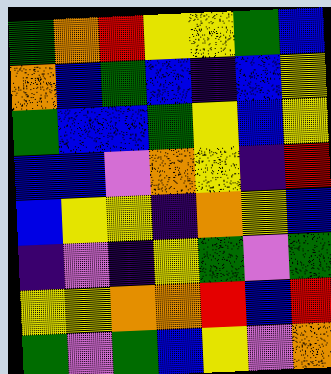[["green", "orange", "red", "yellow", "yellow", "green", "blue"], ["orange", "blue", "green", "blue", "indigo", "blue", "yellow"], ["green", "blue", "blue", "green", "yellow", "blue", "yellow"], ["blue", "blue", "violet", "orange", "yellow", "indigo", "red"], ["blue", "yellow", "yellow", "indigo", "orange", "yellow", "blue"], ["indigo", "violet", "indigo", "yellow", "green", "violet", "green"], ["yellow", "yellow", "orange", "orange", "red", "blue", "red"], ["green", "violet", "green", "blue", "yellow", "violet", "orange"]]